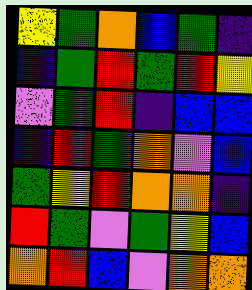[["yellow", "green", "orange", "blue", "green", "indigo"], ["indigo", "green", "red", "green", "red", "yellow"], ["violet", "green", "red", "indigo", "blue", "blue"], ["indigo", "red", "green", "orange", "violet", "blue"], ["green", "yellow", "red", "orange", "orange", "indigo"], ["red", "green", "violet", "green", "yellow", "blue"], ["orange", "red", "blue", "violet", "orange", "orange"]]